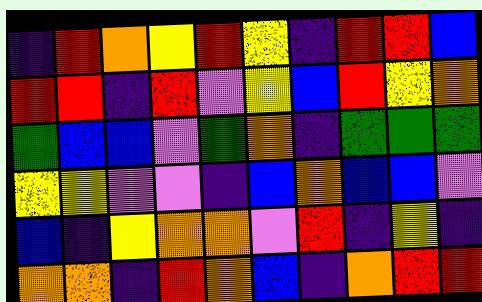[["indigo", "red", "orange", "yellow", "red", "yellow", "indigo", "red", "red", "blue"], ["red", "red", "indigo", "red", "violet", "yellow", "blue", "red", "yellow", "orange"], ["green", "blue", "blue", "violet", "green", "orange", "indigo", "green", "green", "green"], ["yellow", "yellow", "violet", "violet", "indigo", "blue", "orange", "blue", "blue", "violet"], ["blue", "indigo", "yellow", "orange", "orange", "violet", "red", "indigo", "yellow", "indigo"], ["orange", "orange", "indigo", "red", "orange", "blue", "indigo", "orange", "red", "red"]]